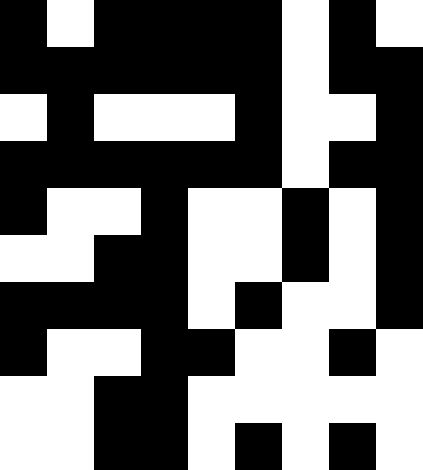[["black", "white", "black", "black", "black", "black", "white", "black", "white"], ["black", "black", "black", "black", "black", "black", "white", "black", "black"], ["white", "black", "white", "white", "white", "black", "white", "white", "black"], ["black", "black", "black", "black", "black", "black", "white", "black", "black"], ["black", "white", "white", "black", "white", "white", "black", "white", "black"], ["white", "white", "black", "black", "white", "white", "black", "white", "black"], ["black", "black", "black", "black", "white", "black", "white", "white", "black"], ["black", "white", "white", "black", "black", "white", "white", "black", "white"], ["white", "white", "black", "black", "white", "white", "white", "white", "white"], ["white", "white", "black", "black", "white", "black", "white", "black", "white"]]